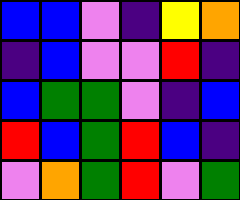[["blue", "blue", "violet", "indigo", "yellow", "orange"], ["indigo", "blue", "violet", "violet", "red", "indigo"], ["blue", "green", "green", "violet", "indigo", "blue"], ["red", "blue", "green", "red", "blue", "indigo"], ["violet", "orange", "green", "red", "violet", "green"]]